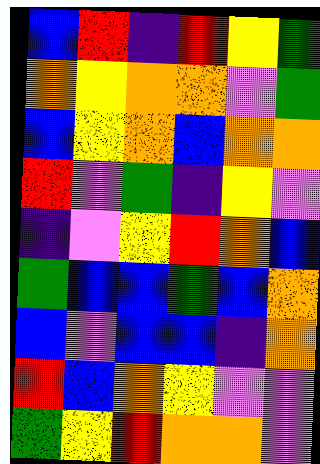[["blue", "red", "indigo", "red", "yellow", "green"], ["orange", "yellow", "orange", "orange", "violet", "green"], ["blue", "yellow", "orange", "blue", "orange", "orange"], ["red", "violet", "green", "indigo", "yellow", "violet"], ["indigo", "violet", "yellow", "red", "orange", "blue"], ["green", "blue", "blue", "green", "blue", "orange"], ["blue", "violet", "blue", "blue", "indigo", "orange"], ["red", "blue", "orange", "yellow", "violet", "violet"], ["green", "yellow", "red", "orange", "orange", "violet"]]